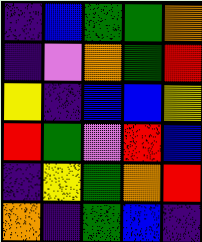[["indigo", "blue", "green", "green", "orange"], ["indigo", "violet", "orange", "green", "red"], ["yellow", "indigo", "blue", "blue", "yellow"], ["red", "green", "violet", "red", "blue"], ["indigo", "yellow", "green", "orange", "red"], ["orange", "indigo", "green", "blue", "indigo"]]